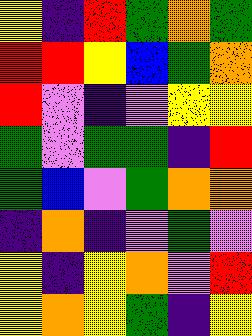[["yellow", "indigo", "red", "green", "orange", "green"], ["red", "red", "yellow", "blue", "green", "orange"], ["red", "violet", "indigo", "violet", "yellow", "yellow"], ["green", "violet", "green", "green", "indigo", "red"], ["green", "blue", "violet", "green", "orange", "orange"], ["indigo", "orange", "indigo", "violet", "green", "violet"], ["yellow", "indigo", "yellow", "orange", "violet", "red"], ["yellow", "orange", "yellow", "green", "indigo", "yellow"]]